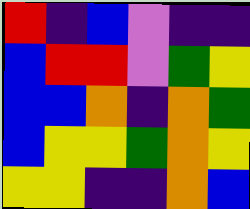[["red", "indigo", "blue", "violet", "indigo", "indigo"], ["blue", "red", "red", "violet", "green", "yellow"], ["blue", "blue", "orange", "indigo", "orange", "green"], ["blue", "yellow", "yellow", "green", "orange", "yellow"], ["yellow", "yellow", "indigo", "indigo", "orange", "blue"]]